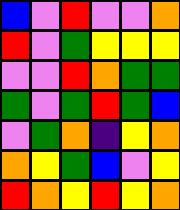[["blue", "violet", "red", "violet", "violet", "orange"], ["red", "violet", "green", "yellow", "yellow", "yellow"], ["violet", "violet", "red", "orange", "green", "green"], ["green", "violet", "green", "red", "green", "blue"], ["violet", "green", "orange", "indigo", "yellow", "orange"], ["orange", "yellow", "green", "blue", "violet", "yellow"], ["red", "orange", "yellow", "red", "yellow", "orange"]]